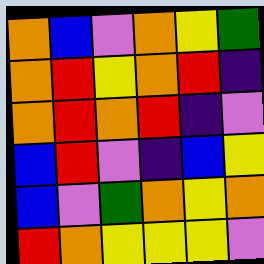[["orange", "blue", "violet", "orange", "yellow", "green"], ["orange", "red", "yellow", "orange", "red", "indigo"], ["orange", "red", "orange", "red", "indigo", "violet"], ["blue", "red", "violet", "indigo", "blue", "yellow"], ["blue", "violet", "green", "orange", "yellow", "orange"], ["red", "orange", "yellow", "yellow", "yellow", "violet"]]